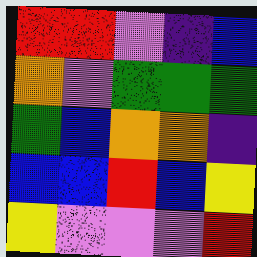[["red", "red", "violet", "indigo", "blue"], ["orange", "violet", "green", "green", "green"], ["green", "blue", "orange", "orange", "indigo"], ["blue", "blue", "red", "blue", "yellow"], ["yellow", "violet", "violet", "violet", "red"]]